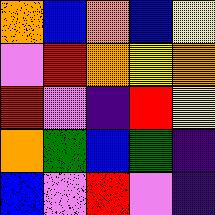[["orange", "blue", "orange", "blue", "yellow"], ["violet", "red", "orange", "yellow", "orange"], ["red", "violet", "indigo", "red", "yellow"], ["orange", "green", "blue", "green", "indigo"], ["blue", "violet", "red", "violet", "indigo"]]